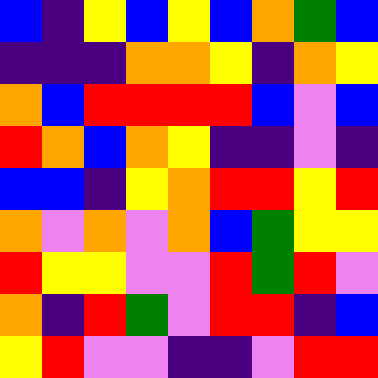[["blue", "indigo", "yellow", "blue", "yellow", "blue", "orange", "green", "blue"], ["indigo", "indigo", "indigo", "orange", "orange", "yellow", "indigo", "orange", "yellow"], ["orange", "blue", "red", "red", "red", "red", "blue", "violet", "blue"], ["red", "orange", "blue", "orange", "yellow", "indigo", "indigo", "violet", "indigo"], ["blue", "blue", "indigo", "yellow", "orange", "red", "red", "yellow", "red"], ["orange", "violet", "orange", "violet", "orange", "blue", "green", "yellow", "yellow"], ["red", "yellow", "yellow", "violet", "violet", "red", "green", "red", "violet"], ["orange", "indigo", "red", "green", "violet", "red", "red", "indigo", "blue"], ["yellow", "red", "violet", "violet", "indigo", "indigo", "violet", "red", "red"]]